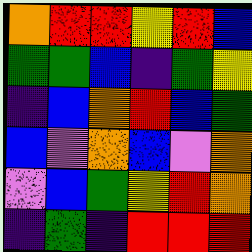[["orange", "red", "red", "yellow", "red", "blue"], ["green", "green", "blue", "indigo", "green", "yellow"], ["indigo", "blue", "orange", "red", "blue", "green"], ["blue", "violet", "orange", "blue", "violet", "orange"], ["violet", "blue", "green", "yellow", "red", "orange"], ["indigo", "green", "indigo", "red", "red", "red"]]